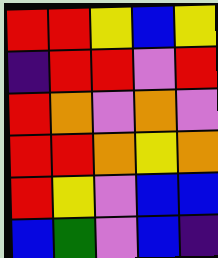[["red", "red", "yellow", "blue", "yellow"], ["indigo", "red", "red", "violet", "red"], ["red", "orange", "violet", "orange", "violet"], ["red", "red", "orange", "yellow", "orange"], ["red", "yellow", "violet", "blue", "blue"], ["blue", "green", "violet", "blue", "indigo"]]